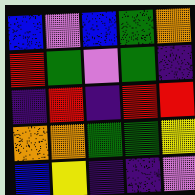[["blue", "violet", "blue", "green", "orange"], ["red", "green", "violet", "green", "indigo"], ["indigo", "red", "indigo", "red", "red"], ["orange", "orange", "green", "green", "yellow"], ["blue", "yellow", "indigo", "indigo", "violet"]]